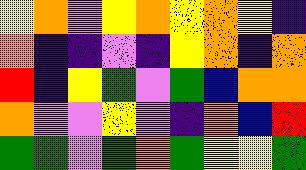[["yellow", "orange", "violet", "yellow", "orange", "yellow", "orange", "yellow", "indigo"], ["orange", "indigo", "indigo", "violet", "indigo", "yellow", "orange", "indigo", "orange"], ["red", "indigo", "yellow", "green", "violet", "green", "blue", "orange", "orange"], ["orange", "violet", "violet", "yellow", "violet", "indigo", "orange", "blue", "red"], ["green", "green", "violet", "green", "orange", "green", "yellow", "yellow", "green"]]